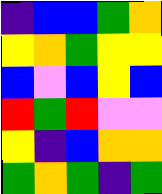[["indigo", "blue", "blue", "green", "orange"], ["yellow", "orange", "green", "yellow", "yellow"], ["blue", "violet", "blue", "yellow", "blue"], ["red", "green", "red", "violet", "violet"], ["yellow", "indigo", "blue", "orange", "orange"], ["green", "orange", "green", "indigo", "green"]]